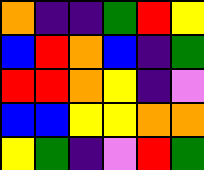[["orange", "indigo", "indigo", "green", "red", "yellow"], ["blue", "red", "orange", "blue", "indigo", "green"], ["red", "red", "orange", "yellow", "indigo", "violet"], ["blue", "blue", "yellow", "yellow", "orange", "orange"], ["yellow", "green", "indigo", "violet", "red", "green"]]